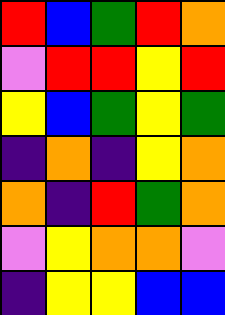[["red", "blue", "green", "red", "orange"], ["violet", "red", "red", "yellow", "red"], ["yellow", "blue", "green", "yellow", "green"], ["indigo", "orange", "indigo", "yellow", "orange"], ["orange", "indigo", "red", "green", "orange"], ["violet", "yellow", "orange", "orange", "violet"], ["indigo", "yellow", "yellow", "blue", "blue"]]